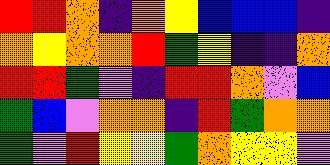[["red", "red", "orange", "indigo", "orange", "yellow", "blue", "blue", "blue", "indigo"], ["orange", "yellow", "orange", "orange", "red", "green", "yellow", "indigo", "indigo", "orange"], ["red", "red", "green", "violet", "indigo", "red", "red", "orange", "violet", "blue"], ["green", "blue", "violet", "orange", "orange", "indigo", "red", "green", "orange", "orange"], ["green", "violet", "red", "yellow", "yellow", "green", "orange", "yellow", "yellow", "violet"]]